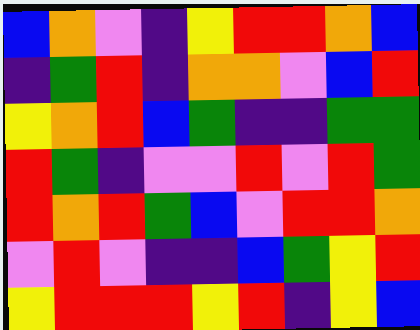[["blue", "orange", "violet", "indigo", "yellow", "red", "red", "orange", "blue"], ["indigo", "green", "red", "indigo", "orange", "orange", "violet", "blue", "red"], ["yellow", "orange", "red", "blue", "green", "indigo", "indigo", "green", "green"], ["red", "green", "indigo", "violet", "violet", "red", "violet", "red", "green"], ["red", "orange", "red", "green", "blue", "violet", "red", "red", "orange"], ["violet", "red", "violet", "indigo", "indigo", "blue", "green", "yellow", "red"], ["yellow", "red", "red", "red", "yellow", "red", "indigo", "yellow", "blue"]]